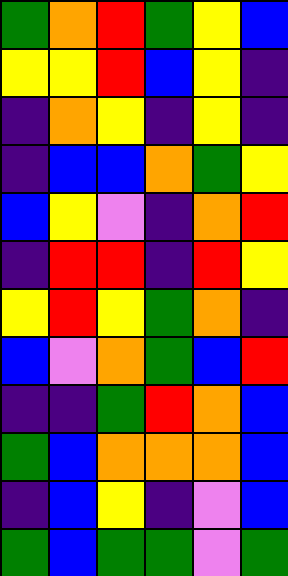[["green", "orange", "red", "green", "yellow", "blue"], ["yellow", "yellow", "red", "blue", "yellow", "indigo"], ["indigo", "orange", "yellow", "indigo", "yellow", "indigo"], ["indigo", "blue", "blue", "orange", "green", "yellow"], ["blue", "yellow", "violet", "indigo", "orange", "red"], ["indigo", "red", "red", "indigo", "red", "yellow"], ["yellow", "red", "yellow", "green", "orange", "indigo"], ["blue", "violet", "orange", "green", "blue", "red"], ["indigo", "indigo", "green", "red", "orange", "blue"], ["green", "blue", "orange", "orange", "orange", "blue"], ["indigo", "blue", "yellow", "indigo", "violet", "blue"], ["green", "blue", "green", "green", "violet", "green"]]